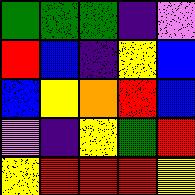[["green", "green", "green", "indigo", "violet"], ["red", "blue", "indigo", "yellow", "blue"], ["blue", "yellow", "orange", "red", "blue"], ["violet", "indigo", "yellow", "green", "red"], ["yellow", "red", "red", "red", "yellow"]]